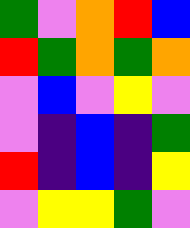[["green", "violet", "orange", "red", "blue"], ["red", "green", "orange", "green", "orange"], ["violet", "blue", "violet", "yellow", "violet"], ["violet", "indigo", "blue", "indigo", "green"], ["red", "indigo", "blue", "indigo", "yellow"], ["violet", "yellow", "yellow", "green", "violet"]]